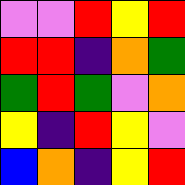[["violet", "violet", "red", "yellow", "red"], ["red", "red", "indigo", "orange", "green"], ["green", "red", "green", "violet", "orange"], ["yellow", "indigo", "red", "yellow", "violet"], ["blue", "orange", "indigo", "yellow", "red"]]